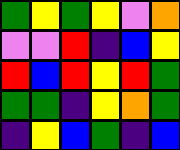[["green", "yellow", "green", "yellow", "violet", "orange"], ["violet", "violet", "red", "indigo", "blue", "yellow"], ["red", "blue", "red", "yellow", "red", "green"], ["green", "green", "indigo", "yellow", "orange", "green"], ["indigo", "yellow", "blue", "green", "indigo", "blue"]]